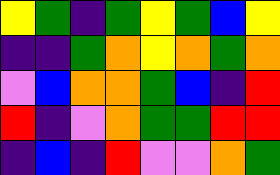[["yellow", "green", "indigo", "green", "yellow", "green", "blue", "yellow"], ["indigo", "indigo", "green", "orange", "yellow", "orange", "green", "orange"], ["violet", "blue", "orange", "orange", "green", "blue", "indigo", "red"], ["red", "indigo", "violet", "orange", "green", "green", "red", "red"], ["indigo", "blue", "indigo", "red", "violet", "violet", "orange", "green"]]